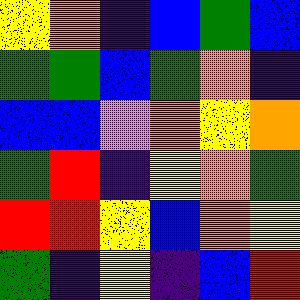[["yellow", "orange", "indigo", "blue", "green", "blue"], ["green", "green", "blue", "green", "orange", "indigo"], ["blue", "blue", "violet", "orange", "yellow", "orange"], ["green", "red", "indigo", "yellow", "orange", "green"], ["red", "red", "yellow", "blue", "orange", "yellow"], ["green", "indigo", "yellow", "indigo", "blue", "red"]]